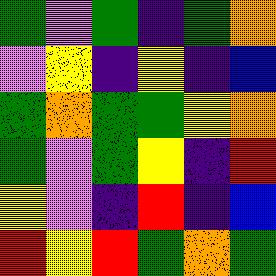[["green", "violet", "green", "indigo", "green", "orange"], ["violet", "yellow", "indigo", "yellow", "indigo", "blue"], ["green", "orange", "green", "green", "yellow", "orange"], ["green", "violet", "green", "yellow", "indigo", "red"], ["yellow", "violet", "indigo", "red", "indigo", "blue"], ["red", "yellow", "red", "green", "orange", "green"]]